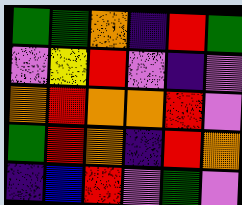[["green", "green", "orange", "indigo", "red", "green"], ["violet", "yellow", "red", "violet", "indigo", "violet"], ["orange", "red", "orange", "orange", "red", "violet"], ["green", "red", "orange", "indigo", "red", "orange"], ["indigo", "blue", "red", "violet", "green", "violet"]]